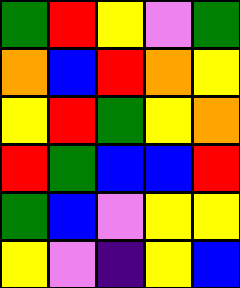[["green", "red", "yellow", "violet", "green"], ["orange", "blue", "red", "orange", "yellow"], ["yellow", "red", "green", "yellow", "orange"], ["red", "green", "blue", "blue", "red"], ["green", "blue", "violet", "yellow", "yellow"], ["yellow", "violet", "indigo", "yellow", "blue"]]